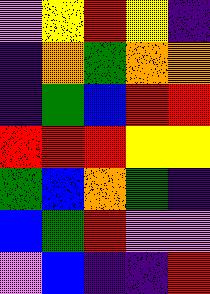[["violet", "yellow", "red", "yellow", "indigo"], ["indigo", "orange", "green", "orange", "orange"], ["indigo", "green", "blue", "red", "red"], ["red", "red", "red", "yellow", "yellow"], ["green", "blue", "orange", "green", "indigo"], ["blue", "green", "red", "violet", "violet"], ["violet", "blue", "indigo", "indigo", "red"]]